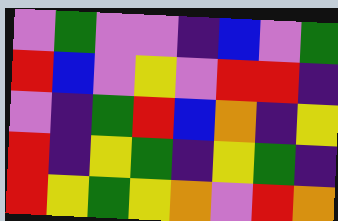[["violet", "green", "violet", "violet", "indigo", "blue", "violet", "green"], ["red", "blue", "violet", "yellow", "violet", "red", "red", "indigo"], ["violet", "indigo", "green", "red", "blue", "orange", "indigo", "yellow"], ["red", "indigo", "yellow", "green", "indigo", "yellow", "green", "indigo"], ["red", "yellow", "green", "yellow", "orange", "violet", "red", "orange"]]